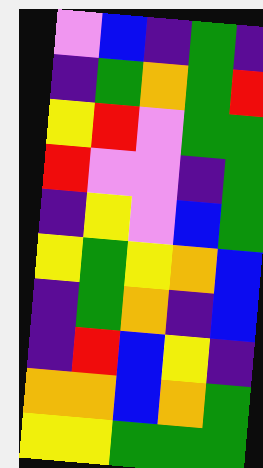[["violet", "blue", "indigo", "green", "indigo"], ["indigo", "green", "orange", "green", "red"], ["yellow", "red", "violet", "green", "green"], ["red", "violet", "violet", "indigo", "green"], ["indigo", "yellow", "violet", "blue", "green"], ["yellow", "green", "yellow", "orange", "blue"], ["indigo", "green", "orange", "indigo", "blue"], ["indigo", "red", "blue", "yellow", "indigo"], ["orange", "orange", "blue", "orange", "green"], ["yellow", "yellow", "green", "green", "green"]]